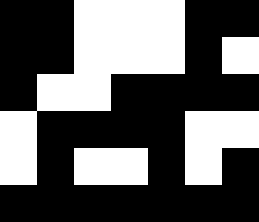[["black", "black", "white", "white", "white", "black", "black"], ["black", "black", "white", "white", "white", "black", "white"], ["black", "white", "white", "black", "black", "black", "black"], ["white", "black", "black", "black", "black", "white", "white"], ["white", "black", "white", "white", "black", "white", "black"], ["black", "black", "black", "black", "black", "black", "black"]]